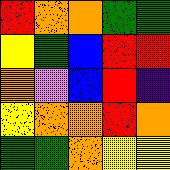[["red", "orange", "orange", "green", "green"], ["yellow", "green", "blue", "red", "red"], ["orange", "violet", "blue", "red", "indigo"], ["yellow", "orange", "orange", "red", "orange"], ["green", "green", "orange", "yellow", "yellow"]]